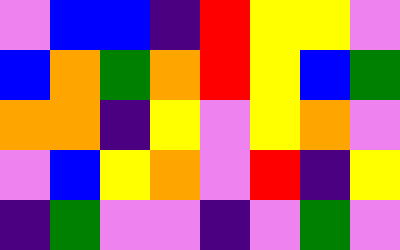[["violet", "blue", "blue", "indigo", "red", "yellow", "yellow", "violet"], ["blue", "orange", "green", "orange", "red", "yellow", "blue", "green"], ["orange", "orange", "indigo", "yellow", "violet", "yellow", "orange", "violet"], ["violet", "blue", "yellow", "orange", "violet", "red", "indigo", "yellow"], ["indigo", "green", "violet", "violet", "indigo", "violet", "green", "violet"]]